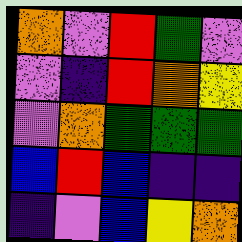[["orange", "violet", "red", "green", "violet"], ["violet", "indigo", "red", "orange", "yellow"], ["violet", "orange", "green", "green", "green"], ["blue", "red", "blue", "indigo", "indigo"], ["indigo", "violet", "blue", "yellow", "orange"]]